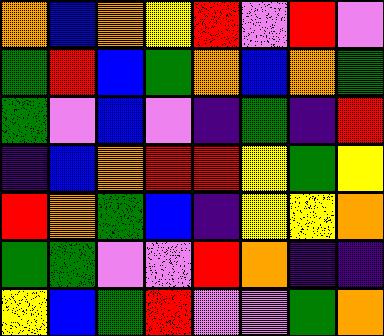[["orange", "blue", "orange", "yellow", "red", "violet", "red", "violet"], ["green", "red", "blue", "green", "orange", "blue", "orange", "green"], ["green", "violet", "blue", "violet", "indigo", "green", "indigo", "red"], ["indigo", "blue", "orange", "red", "red", "yellow", "green", "yellow"], ["red", "orange", "green", "blue", "indigo", "yellow", "yellow", "orange"], ["green", "green", "violet", "violet", "red", "orange", "indigo", "indigo"], ["yellow", "blue", "green", "red", "violet", "violet", "green", "orange"]]